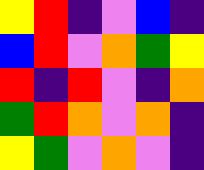[["yellow", "red", "indigo", "violet", "blue", "indigo"], ["blue", "red", "violet", "orange", "green", "yellow"], ["red", "indigo", "red", "violet", "indigo", "orange"], ["green", "red", "orange", "violet", "orange", "indigo"], ["yellow", "green", "violet", "orange", "violet", "indigo"]]